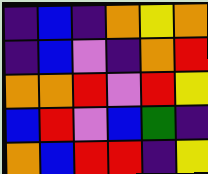[["indigo", "blue", "indigo", "orange", "yellow", "orange"], ["indigo", "blue", "violet", "indigo", "orange", "red"], ["orange", "orange", "red", "violet", "red", "yellow"], ["blue", "red", "violet", "blue", "green", "indigo"], ["orange", "blue", "red", "red", "indigo", "yellow"]]